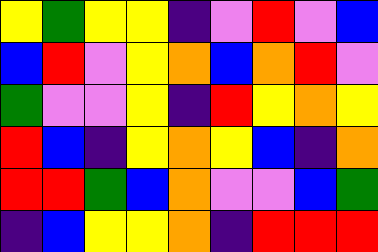[["yellow", "green", "yellow", "yellow", "indigo", "violet", "red", "violet", "blue"], ["blue", "red", "violet", "yellow", "orange", "blue", "orange", "red", "violet"], ["green", "violet", "violet", "yellow", "indigo", "red", "yellow", "orange", "yellow"], ["red", "blue", "indigo", "yellow", "orange", "yellow", "blue", "indigo", "orange"], ["red", "red", "green", "blue", "orange", "violet", "violet", "blue", "green"], ["indigo", "blue", "yellow", "yellow", "orange", "indigo", "red", "red", "red"]]